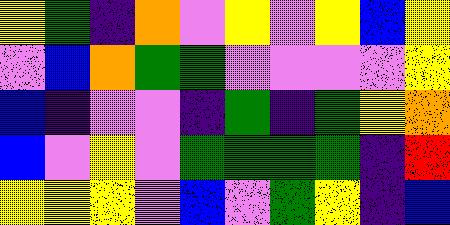[["yellow", "green", "indigo", "orange", "violet", "yellow", "violet", "yellow", "blue", "yellow"], ["violet", "blue", "orange", "green", "green", "violet", "violet", "violet", "violet", "yellow"], ["blue", "indigo", "violet", "violet", "indigo", "green", "indigo", "green", "yellow", "orange"], ["blue", "violet", "yellow", "violet", "green", "green", "green", "green", "indigo", "red"], ["yellow", "yellow", "yellow", "violet", "blue", "violet", "green", "yellow", "indigo", "blue"]]